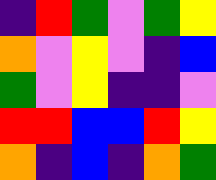[["indigo", "red", "green", "violet", "green", "yellow"], ["orange", "violet", "yellow", "violet", "indigo", "blue"], ["green", "violet", "yellow", "indigo", "indigo", "violet"], ["red", "red", "blue", "blue", "red", "yellow"], ["orange", "indigo", "blue", "indigo", "orange", "green"]]